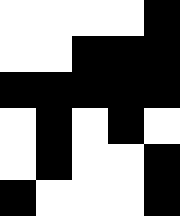[["white", "white", "white", "white", "black"], ["white", "white", "black", "black", "black"], ["black", "black", "black", "black", "black"], ["white", "black", "white", "black", "white"], ["white", "black", "white", "white", "black"], ["black", "white", "white", "white", "black"]]